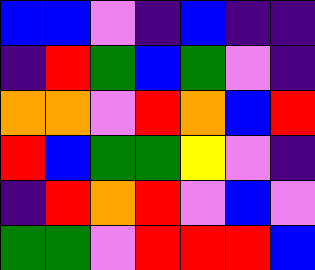[["blue", "blue", "violet", "indigo", "blue", "indigo", "indigo"], ["indigo", "red", "green", "blue", "green", "violet", "indigo"], ["orange", "orange", "violet", "red", "orange", "blue", "red"], ["red", "blue", "green", "green", "yellow", "violet", "indigo"], ["indigo", "red", "orange", "red", "violet", "blue", "violet"], ["green", "green", "violet", "red", "red", "red", "blue"]]